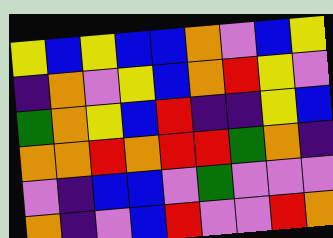[["yellow", "blue", "yellow", "blue", "blue", "orange", "violet", "blue", "yellow"], ["indigo", "orange", "violet", "yellow", "blue", "orange", "red", "yellow", "violet"], ["green", "orange", "yellow", "blue", "red", "indigo", "indigo", "yellow", "blue"], ["orange", "orange", "red", "orange", "red", "red", "green", "orange", "indigo"], ["violet", "indigo", "blue", "blue", "violet", "green", "violet", "violet", "violet"], ["orange", "indigo", "violet", "blue", "red", "violet", "violet", "red", "orange"]]